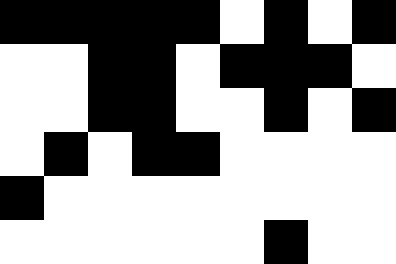[["black", "black", "black", "black", "black", "white", "black", "white", "black"], ["white", "white", "black", "black", "white", "black", "black", "black", "white"], ["white", "white", "black", "black", "white", "white", "black", "white", "black"], ["white", "black", "white", "black", "black", "white", "white", "white", "white"], ["black", "white", "white", "white", "white", "white", "white", "white", "white"], ["white", "white", "white", "white", "white", "white", "black", "white", "white"]]